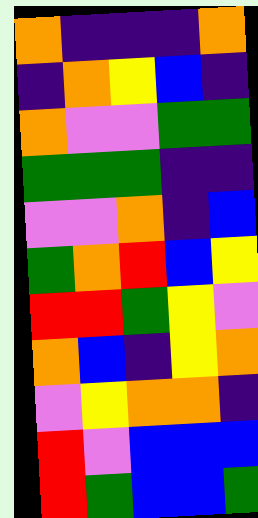[["orange", "indigo", "indigo", "indigo", "orange"], ["indigo", "orange", "yellow", "blue", "indigo"], ["orange", "violet", "violet", "green", "green"], ["green", "green", "green", "indigo", "indigo"], ["violet", "violet", "orange", "indigo", "blue"], ["green", "orange", "red", "blue", "yellow"], ["red", "red", "green", "yellow", "violet"], ["orange", "blue", "indigo", "yellow", "orange"], ["violet", "yellow", "orange", "orange", "indigo"], ["red", "violet", "blue", "blue", "blue"], ["red", "green", "blue", "blue", "green"]]